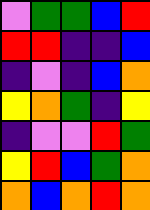[["violet", "green", "green", "blue", "red"], ["red", "red", "indigo", "indigo", "blue"], ["indigo", "violet", "indigo", "blue", "orange"], ["yellow", "orange", "green", "indigo", "yellow"], ["indigo", "violet", "violet", "red", "green"], ["yellow", "red", "blue", "green", "orange"], ["orange", "blue", "orange", "red", "orange"]]